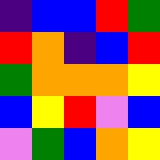[["indigo", "blue", "blue", "red", "green"], ["red", "orange", "indigo", "blue", "red"], ["green", "orange", "orange", "orange", "yellow"], ["blue", "yellow", "red", "violet", "blue"], ["violet", "green", "blue", "orange", "yellow"]]